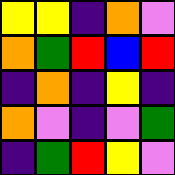[["yellow", "yellow", "indigo", "orange", "violet"], ["orange", "green", "red", "blue", "red"], ["indigo", "orange", "indigo", "yellow", "indigo"], ["orange", "violet", "indigo", "violet", "green"], ["indigo", "green", "red", "yellow", "violet"]]